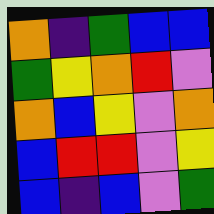[["orange", "indigo", "green", "blue", "blue"], ["green", "yellow", "orange", "red", "violet"], ["orange", "blue", "yellow", "violet", "orange"], ["blue", "red", "red", "violet", "yellow"], ["blue", "indigo", "blue", "violet", "green"]]